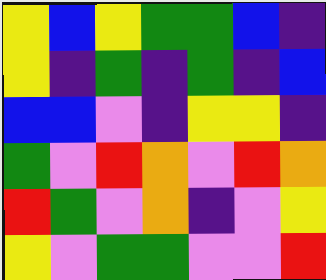[["yellow", "blue", "yellow", "green", "green", "blue", "indigo"], ["yellow", "indigo", "green", "indigo", "green", "indigo", "blue"], ["blue", "blue", "violet", "indigo", "yellow", "yellow", "indigo"], ["green", "violet", "red", "orange", "violet", "red", "orange"], ["red", "green", "violet", "orange", "indigo", "violet", "yellow"], ["yellow", "violet", "green", "green", "violet", "violet", "red"]]